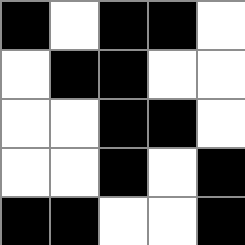[["black", "white", "black", "black", "white"], ["white", "black", "black", "white", "white"], ["white", "white", "black", "black", "white"], ["white", "white", "black", "white", "black"], ["black", "black", "white", "white", "black"]]